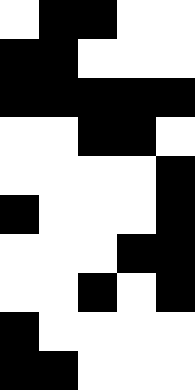[["white", "black", "black", "white", "white"], ["black", "black", "white", "white", "white"], ["black", "black", "black", "black", "black"], ["white", "white", "black", "black", "white"], ["white", "white", "white", "white", "black"], ["black", "white", "white", "white", "black"], ["white", "white", "white", "black", "black"], ["white", "white", "black", "white", "black"], ["black", "white", "white", "white", "white"], ["black", "black", "white", "white", "white"]]